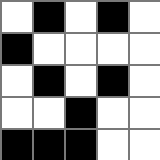[["white", "black", "white", "black", "white"], ["black", "white", "white", "white", "white"], ["white", "black", "white", "black", "white"], ["white", "white", "black", "white", "white"], ["black", "black", "black", "white", "white"]]